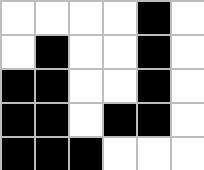[["white", "white", "white", "white", "black", "white"], ["white", "black", "white", "white", "black", "white"], ["black", "black", "white", "white", "black", "white"], ["black", "black", "white", "black", "black", "white"], ["black", "black", "black", "white", "white", "white"]]